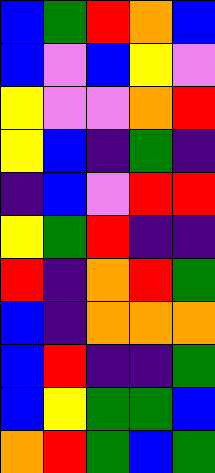[["blue", "green", "red", "orange", "blue"], ["blue", "violet", "blue", "yellow", "violet"], ["yellow", "violet", "violet", "orange", "red"], ["yellow", "blue", "indigo", "green", "indigo"], ["indigo", "blue", "violet", "red", "red"], ["yellow", "green", "red", "indigo", "indigo"], ["red", "indigo", "orange", "red", "green"], ["blue", "indigo", "orange", "orange", "orange"], ["blue", "red", "indigo", "indigo", "green"], ["blue", "yellow", "green", "green", "blue"], ["orange", "red", "green", "blue", "green"]]